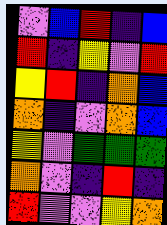[["violet", "blue", "red", "indigo", "blue"], ["red", "indigo", "yellow", "violet", "red"], ["yellow", "red", "indigo", "orange", "blue"], ["orange", "indigo", "violet", "orange", "blue"], ["yellow", "violet", "green", "green", "green"], ["orange", "violet", "indigo", "red", "indigo"], ["red", "violet", "violet", "yellow", "orange"]]